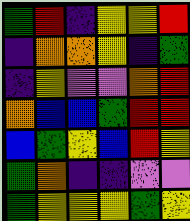[["green", "red", "indigo", "yellow", "yellow", "red"], ["indigo", "orange", "orange", "yellow", "indigo", "green"], ["indigo", "yellow", "violet", "violet", "orange", "red"], ["orange", "blue", "blue", "green", "red", "red"], ["blue", "green", "yellow", "blue", "red", "yellow"], ["green", "orange", "indigo", "indigo", "violet", "violet"], ["green", "yellow", "yellow", "yellow", "green", "yellow"]]